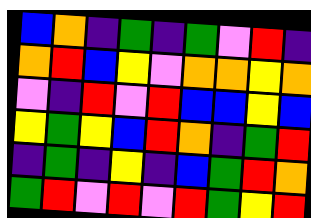[["blue", "orange", "indigo", "green", "indigo", "green", "violet", "red", "indigo"], ["orange", "red", "blue", "yellow", "violet", "orange", "orange", "yellow", "orange"], ["violet", "indigo", "red", "violet", "red", "blue", "blue", "yellow", "blue"], ["yellow", "green", "yellow", "blue", "red", "orange", "indigo", "green", "red"], ["indigo", "green", "indigo", "yellow", "indigo", "blue", "green", "red", "orange"], ["green", "red", "violet", "red", "violet", "red", "green", "yellow", "red"]]